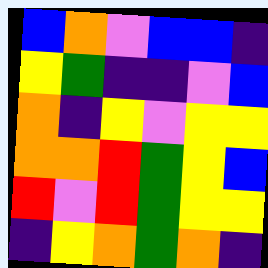[["blue", "orange", "violet", "blue", "blue", "indigo"], ["yellow", "green", "indigo", "indigo", "violet", "blue"], ["orange", "indigo", "yellow", "violet", "yellow", "yellow"], ["orange", "orange", "red", "green", "yellow", "blue"], ["red", "violet", "red", "green", "yellow", "yellow"], ["indigo", "yellow", "orange", "green", "orange", "indigo"]]